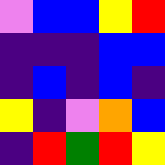[["violet", "blue", "blue", "yellow", "red"], ["indigo", "indigo", "indigo", "blue", "blue"], ["indigo", "blue", "indigo", "blue", "indigo"], ["yellow", "indigo", "violet", "orange", "blue"], ["indigo", "red", "green", "red", "yellow"]]